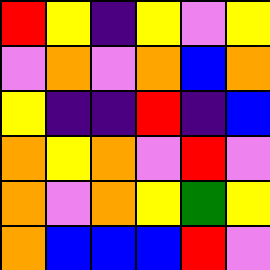[["red", "yellow", "indigo", "yellow", "violet", "yellow"], ["violet", "orange", "violet", "orange", "blue", "orange"], ["yellow", "indigo", "indigo", "red", "indigo", "blue"], ["orange", "yellow", "orange", "violet", "red", "violet"], ["orange", "violet", "orange", "yellow", "green", "yellow"], ["orange", "blue", "blue", "blue", "red", "violet"]]